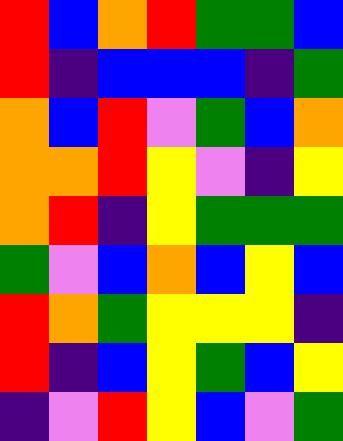[["red", "blue", "orange", "red", "green", "green", "blue"], ["red", "indigo", "blue", "blue", "blue", "indigo", "green"], ["orange", "blue", "red", "violet", "green", "blue", "orange"], ["orange", "orange", "red", "yellow", "violet", "indigo", "yellow"], ["orange", "red", "indigo", "yellow", "green", "green", "green"], ["green", "violet", "blue", "orange", "blue", "yellow", "blue"], ["red", "orange", "green", "yellow", "yellow", "yellow", "indigo"], ["red", "indigo", "blue", "yellow", "green", "blue", "yellow"], ["indigo", "violet", "red", "yellow", "blue", "violet", "green"]]